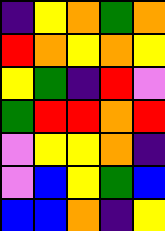[["indigo", "yellow", "orange", "green", "orange"], ["red", "orange", "yellow", "orange", "yellow"], ["yellow", "green", "indigo", "red", "violet"], ["green", "red", "red", "orange", "red"], ["violet", "yellow", "yellow", "orange", "indigo"], ["violet", "blue", "yellow", "green", "blue"], ["blue", "blue", "orange", "indigo", "yellow"]]